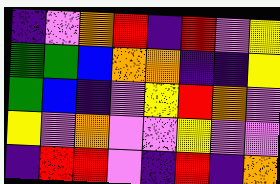[["indigo", "violet", "orange", "red", "indigo", "red", "violet", "yellow"], ["green", "green", "blue", "orange", "orange", "indigo", "indigo", "yellow"], ["green", "blue", "indigo", "violet", "yellow", "red", "orange", "violet"], ["yellow", "violet", "orange", "violet", "violet", "yellow", "violet", "violet"], ["indigo", "red", "red", "violet", "indigo", "red", "indigo", "orange"]]